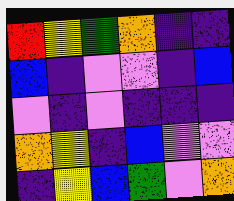[["red", "yellow", "green", "orange", "indigo", "indigo"], ["blue", "indigo", "violet", "violet", "indigo", "blue"], ["violet", "indigo", "violet", "indigo", "indigo", "indigo"], ["orange", "yellow", "indigo", "blue", "violet", "violet"], ["indigo", "yellow", "blue", "green", "violet", "orange"]]